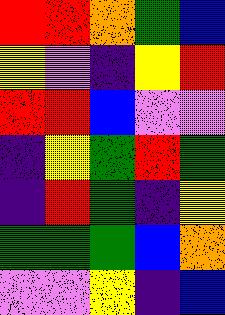[["red", "red", "orange", "green", "blue"], ["yellow", "violet", "indigo", "yellow", "red"], ["red", "red", "blue", "violet", "violet"], ["indigo", "yellow", "green", "red", "green"], ["indigo", "red", "green", "indigo", "yellow"], ["green", "green", "green", "blue", "orange"], ["violet", "violet", "yellow", "indigo", "blue"]]